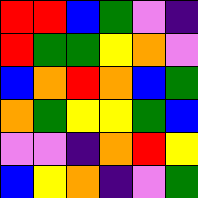[["red", "red", "blue", "green", "violet", "indigo"], ["red", "green", "green", "yellow", "orange", "violet"], ["blue", "orange", "red", "orange", "blue", "green"], ["orange", "green", "yellow", "yellow", "green", "blue"], ["violet", "violet", "indigo", "orange", "red", "yellow"], ["blue", "yellow", "orange", "indigo", "violet", "green"]]